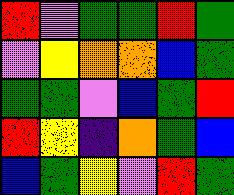[["red", "violet", "green", "green", "red", "green"], ["violet", "yellow", "orange", "orange", "blue", "green"], ["green", "green", "violet", "blue", "green", "red"], ["red", "yellow", "indigo", "orange", "green", "blue"], ["blue", "green", "yellow", "violet", "red", "green"]]